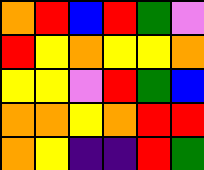[["orange", "red", "blue", "red", "green", "violet"], ["red", "yellow", "orange", "yellow", "yellow", "orange"], ["yellow", "yellow", "violet", "red", "green", "blue"], ["orange", "orange", "yellow", "orange", "red", "red"], ["orange", "yellow", "indigo", "indigo", "red", "green"]]